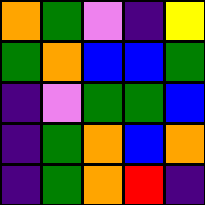[["orange", "green", "violet", "indigo", "yellow"], ["green", "orange", "blue", "blue", "green"], ["indigo", "violet", "green", "green", "blue"], ["indigo", "green", "orange", "blue", "orange"], ["indigo", "green", "orange", "red", "indigo"]]